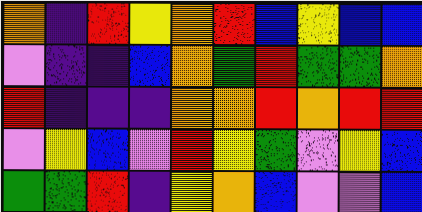[["orange", "indigo", "red", "yellow", "orange", "red", "blue", "yellow", "blue", "blue"], ["violet", "indigo", "indigo", "blue", "orange", "green", "red", "green", "green", "orange"], ["red", "indigo", "indigo", "indigo", "orange", "orange", "red", "orange", "red", "red"], ["violet", "yellow", "blue", "violet", "red", "yellow", "green", "violet", "yellow", "blue"], ["green", "green", "red", "indigo", "yellow", "orange", "blue", "violet", "violet", "blue"]]